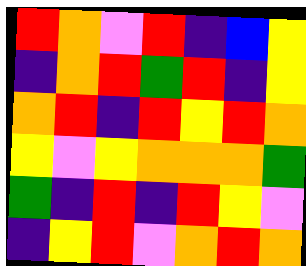[["red", "orange", "violet", "red", "indigo", "blue", "yellow"], ["indigo", "orange", "red", "green", "red", "indigo", "yellow"], ["orange", "red", "indigo", "red", "yellow", "red", "orange"], ["yellow", "violet", "yellow", "orange", "orange", "orange", "green"], ["green", "indigo", "red", "indigo", "red", "yellow", "violet"], ["indigo", "yellow", "red", "violet", "orange", "red", "orange"]]